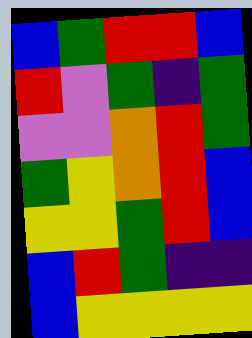[["blue", "green", "red", "red", "blue"], ["red", "violet", "green", "indigo", "green"], ["violet", "violet", "orange", "red", "green"], ["green", "yellow", "orange", "red", "blue"], ["yellow", "yellow", "green", "red", "blue"], ["blue", "red", "green", "indigo", "indigo"], ["blue", "yellow", "yellow", "yellow", "yellow"]]